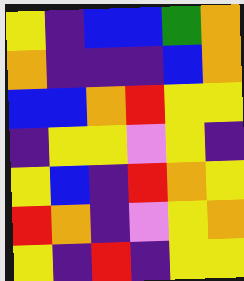[["yellow", "indigo", "blue", "blue", "green", "orange"], ["orange", "indigo", "indigo", "indigo", "blue", "orange"], ["blue", "blue", "orange", "red", "yellow", "yellow"], ["indigo", "yellow", "yellow", "violet", "yellow", "indigo"], ["yellow", "blue", "indigo", "red", "orange", "yellow"], ["red", "orange", "indigo", "violet", "yellow", "orange"], ["yellow", "indigo", "red", "indigo", "yellow", "yellow"]]